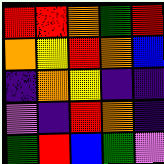[["red", "red", "orange", "green", "red"], ["orange", "yellow", "red", "orange", "blue"], ["indigo", "orange", "yellow", "indigo", "indigo"], ["violet", "indigo", "red", "orange", "indigo"], ["green", "red", "blue", "green", "violet"]]